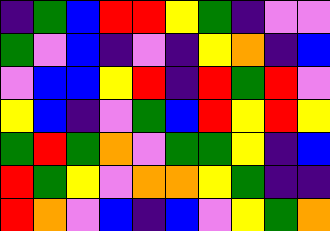[["indigo", "green", "blue", "red", "red", "yellow", "green", "indigo", "violet", "violet"], ["green", "violet", "blue", "indigo", "violet", "indigo", "yellow", "orange", "indigo", "blue"], ["violet", "blue", "blue", "yellow", "red", "indigo", "red", "green", "red", "violet"], ["yellow", "blue", "indigo", "violet", "green", "blue", "red", "yellow", "red", "yellow"], ["green", "red", "green", "orange", "violet", "green", "green", "yellow", "indigo", "blue"], ["red", "green", "yellow", "violet", "orange", "orange", "yellow", "green", "indigo", "indigo"], ["red", "orange", "violet", "blue", "indigo", "blue", "violet", "yellow", "green", "orange"]]